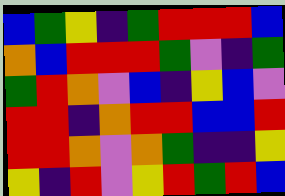[["blue", "green", "yellow", "indigo", "green", "red", "red", "red", "blue"], ["orange", "blue", "red", "red", "red", "green", "violet", "indigo", "green"], ["green", "red", "orange", "violet", "blue", "indigo", "yellow", "blue", "violet"], ["red", "red", "indigo", "orange", "red", "red", "blue", "blue", "red"], ["red", "red", "orange", "violet", "orange", "green", "indigo", "indigo", "yellow"], ["yellow", "indigo", "red", "violet", "yellow", "red", "green", "red", "blue"]]